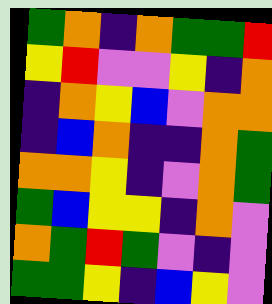[["green", "orange", "indigo", "orange", "green", "green", "red"], ["yellow", "red", "violet", "violet", "yellow", "indigo", "orange"], ["indigo", "orange", "yellow", "blue", "violet", "orange", "orange"], ["indigo", "blue", "orange", "indigo", "indigo", "orange", "green"], ["orange", "orange", "yellow", "indigo", "violet", "orange", "green"], ["green", "blue", "yellow", "yellow", "indigo", "orange", "violet"], ["orange", "green", "red", "green", "violet", "indigo", "violet"], ["green", "green", "yellow", "indigo", "blue", "yellow", "violet"]]